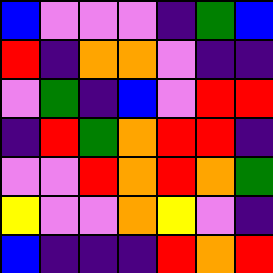[["blue", "violet", "violet", "violet", "indigo", "green", "blue"], ["red", "indigo", "orange", "orange", "violet", "indigo", "indigo"], ["violet", "green", "indigo", "blue", "violet", "red", "red"], ["indigo", "red", "green", "orange", "red", "red", "indigo"], ["violet", "violet", "red", "orange", "red", "orange", "green"], ["yellow", "violet", "violet", "orange", "yellow", "violet", "indigo"], ["blue", "indigo", "indigo", "indigo", "red", "orange", "red"]]